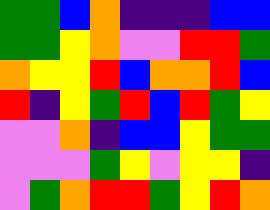[["green", "green", "blue", "orange", "indigo", "indigo", "indigo", "blue", "blue"], ["green", "green", "yellow", "orange", "violet", "violet", "red", "red", "green"], ["orange", "yellow", "yellow", "red", "blue", "orange", "orange", "red", "blue"], ["red", "indigo", "yellow", "green", "red", "blue", "red", "green", "yellow"], ["violet", "violet", "orange", "indigo", "blue", "blue", "yellow", "green", "green"], ["violet", "violet", "violet", "green", "yellow", "violet", "yellow", "yellow", "indigo"], ["violet", "green", "orange", "red", "red", "green", "yellow", "red", "orange"]]